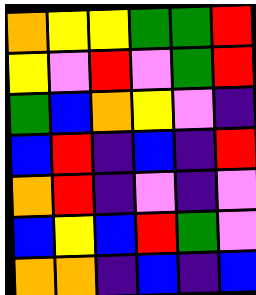[["orange", "yellow", "yellow", "green", "green", "red"], ["yellow", "violet", "red", "violet", "green", "red"], ["green", "blue", "orange", "yellow", "violet", "indigo"], ["blue", "red", "indigo", "blue", "indigo", "red"], ["orange", "red", "indigo", "violet", "indigo", "violet"], ["blue", "yellow", "blue", "red", "green", "violet"], ["orange", "orange", "indigo", "blue", "indigo", "blue"]]